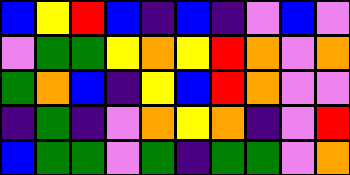[["blue", "yellow", "red", "blue", "indigo", "blue", "indigo", "violet", "blue", "violet"], ["violet", "green", "green", "yellow", "orange", "yellow", "red", "orange", "violet", "orange"], ["green", "orange", "blue", "indigo", "yellow", "blue", "red", "orange", "violet", "violet"], ["indigo", "green", "indigo", "violet", "orange", "yellow", "orange", "indigo", "violet", "red"], ["blue", "green", "green", "violet", "green", "indigo", "green", "green", "violet", "orange"]]